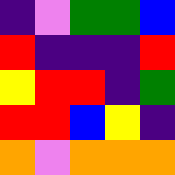[["indigo", "violet", "green", "green", "blue"], ["red", "indigo", "indigo", "indigo", "red"], ["yellow", "red", "red", "indigo", "green"], ["red", "red", "blue", "yellow", "indigo"], ["orange", "violet", "orange", "orange", "orange"]]